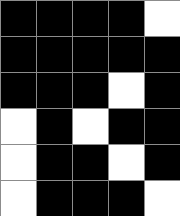[["black", "black", "black", "black", "white"], ["black", "black", "black", "black", "black"], ["black", "black", "black", "white", "black"], ["white", "black", "white", "black", "black"], ["white", "black", "black", "white", "black"], ["white", "black", "black", "black", "white"]]